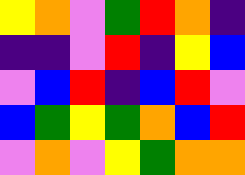[["yellow", "orange", "violet", "green", "red", "orange", "indigo"], ["indigo", "indigo", "violet", "red", "indigo", "yellow", "blue"], ["violet", "blue", "red", "indigo", "blue", "red", "violet"], ["blue", "green", "yellow", "green", "orange", "blue", "red"], ["violet", "orange", "violet", "yellow", "green", "orange", "orange"]]